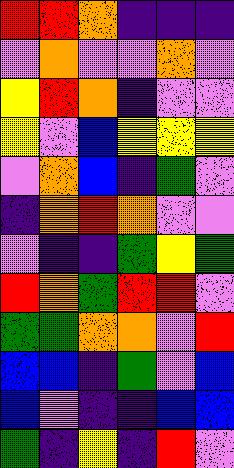[["red", "red", "orange", "indigo", "indigo", "indigo"], ["violet", "orange", "violet", "violet", "orange", "violet"], ["yellow", "red", "orange", "indigo", "violet", "violet"], ["yellow", "violet", "blue", "yellow", "yellow", "yellow"], ["violet", "orange", "blue", "indigo", "green", "violet"], ["indigo", "orange", "red", "orange", "violet", "violet"], ["violet", "indigo", "indigo", "green", "yellow", "green"], ["red", "orange", "green", "red", "red", "violet"], ["green", "green", "orange", "orange", "violet", "red"], ["blue", "blue", "indigo", "green", "violet", "blue"], ["blue", "violet", "indigo", "indigo", "blue", "blue"], ["green", "indigo", "yellow", "indigo", "red", "violet"]]